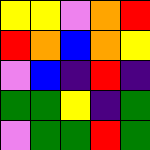[["yellow", "yellow", "violet", "orange", "red"], ["red", "orange", "blue", "orange", "yellow"], ["violet", "blue", "indigo", "red", "indigo"], ["green", "green", "yellow", "indigo", "green"], ["violet", "green", "green", "red", "green"]]